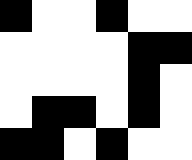[["black", "white", "white", "black", "white", "white"], ["white", "white", "white", "white", "black", "black"], ["white", "white", "white", "white", "black", "white"], ["white", "black", "black", "white", "black", "white"], ["black", "black", "white", "black", "white", "white"]]